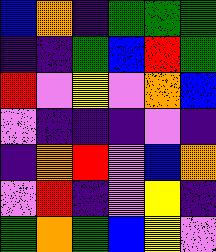[["blue", "orange", "indigo", "green", "green", "green"], ["indigo", "indigo", "green", "blue", "red", "green"], ["red", "violet", "yellow", "violet", "orange", "blue"], ["violet", "indigo", "indigo", "indigo", "violet", "indigo"], ["indigo", "orange", "red", "violet", "blue", "orange"], ["violet", "red", "indigo", "violet", "yellow", "indigo"], ["green", "orange", "green", "blue", "yellow", "violet"]]